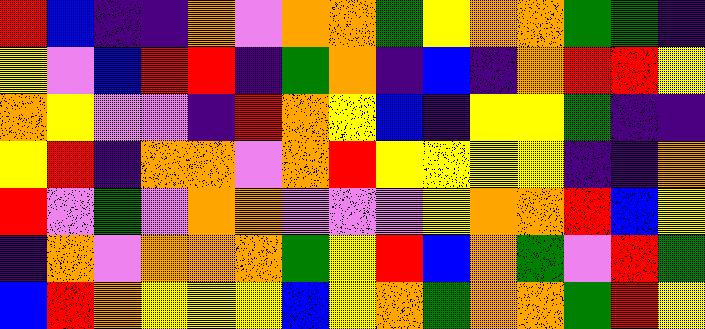[["red", "blue", "indigo", "indigo", "orange", "violet", "orange", "orange", "green", "yellow", "orange", "orange", "green", "green", "indigo"], ["yellow", "violet", "blue", "red", "red", "indigo", "green", "orange", "indigo", "blue", "indigo", "orange", "red", "red", "yellow"], ["orange", "yellow", "violet", "violet", "indigo", "red", "orange", "yellow", "blue", "indigo", "yellow", "yellow", "green", "indigo", "indigo"], ["yellow", "red", "indigo", "orange", "orange", "violet", "orange", "red", "yellow", "yellow", "yellow", "yellow", "indigo", "indigo", "orange"], ["red", "violet", "green", "violet", "orange", "orange", "violet", "violet", "violet", "yellow", "orange", "orange", "red", "blue", "yellow"], ["indigo", "orange", "violet", "orange", "orange", "orange", "green", "yellow", "red", "blue", "orange", "green", "violet", "red", "green"], ["blue", "red", "orange", "yellow", "yellow", "yellow", "blue", "yellow", "orange", "green", "orange", "orange", "green", "red", "yellow"]]